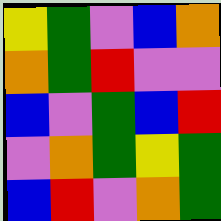[["yellow", "green", "violet", "blue", "orange"], ["orange", "green", "red", "violet", "violet"], ["blue", "violet", "green", "blue", "red"], ["violet", "orange", "green", "yellow", "green"], ["blue", "red", "violet", "orange", "green"]]